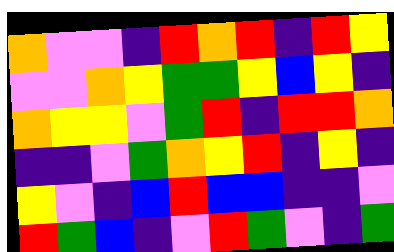[["orange", "violet", "violet", "indigo", "red", "orange", "red", "indigo", "red", "yellow"], ["violet", "violet", "orange", "yellow", "green", "green", "yellow", "blue", "yellow", "indigo"], ["orange", "yellow", "yellow", "violet", "green", "red", "indigo", "red", "red", "orange"], ["indigo", "indigo", "violet", "green", "orange", "yellow", "red", "indigo", "yellow", "indigo"], ["yellow", "violet", "indigo", "blue", "red", "blue", "blue", "indigo", "indigo", "violet"], ["red", "green", "blue", "indigo", "violet", "red", "green", "violet", "indigo", "green"]]